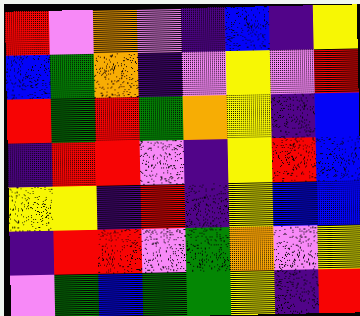[["red", "violet", "orange", "violet", "indigo", "blue", "indigo", "yellow"], ["blue", "green", "orange", "indigo", "violet", "yellow", "violet", "red"], ["red", "green", "red", "green", "orange", "yellow", "indigo", "blue"], ["indigo", "red", "red", "violet", "indigo", "yellow", "red", "blue"], ["yellow", "yellow", "indigo", "red", "indigo", "yellow", "blue", "blue"], ["indigo", "red", "red", "violet", "green", "orange", "violet", "yellow"], ["violet", "green", "blue", "green", "green", "yellow", "indigo", "red"]]